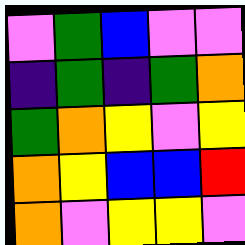[["violet", "green", "blue", "violet", "violet"], ["indigo", "green", "indigo", "green", "orange"], ["green", "orange", "yellow", "violet", "yellow"], ["orange", "yellow", "blue", "blue", "red"], ["orange", "violet", "yellow", "yellow", "violet"]]